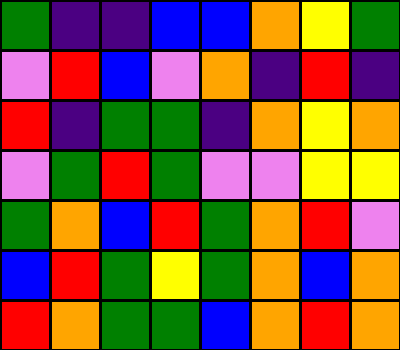[["green", "indigo", "indigo", "blue", "blue", "orange", "yellow", "green"], ["violet", "red", "blue", "violet", "orange", "indigo", "red", "indigo"], ["red", "indigo", "green", "green", "indigo", "orange", "yellow", "orange"], ["violet", "green", "red", "green", "violet", "violet", "yellow", "yellow"], ["green", "orange", "blue", "red", "green", "orange", "red", "violet"], ["blue", "red", "green", "yellow", "green", "orange", "blue", "orange"], ["red", "orange", "green", "green", "blue", "orange", "red", "orange"]]